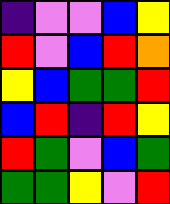[["indigo", "violet", "violet", "blue", "yellow"], ["red", "violet", "blue", "red", "orange"], ["yellow", "blue", "green", "green", "red"], ["blue", "red", "indigo", "red", "yellow"], ["red", "green", "violet", "blue", "green"], ["green", "green", "yellow", "violet", "red"]]